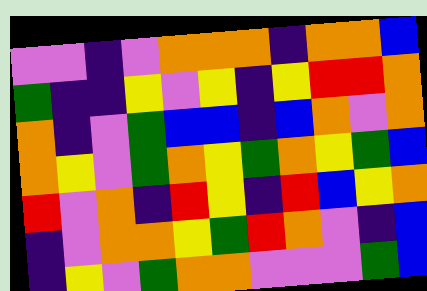[["violet", "violet", "indigo", "violet", "orange", "orange", "orange", "indigo", "orange", "orange", "blue"], ["green", "indigo", "indigo", "yellow", "violet", "yellow", "indigo", "yellow", "red", "red", "orange"], ["orange", "indigo", "violet", "green", "blue", "blue", "indigo", "blue", "orange", "violet", "orange"], ["orange", "yellow", "violet", "green", "orange", "yellow", "green", "orange", "yellow", "green", "blue"], ["red", "violet", "orange", "indigo", "red", "yellow", "indigo", "red", "blue", "yellow", "orange"], ["indigo", "violet", "orange", "orange", "yellow", "green", "red", "orange", "violet", "indigo", "blue"], ["indigo", "yellow", "violet", "green", "orange", "orange", "violet", "violet", "violet", "green", "blue"]]